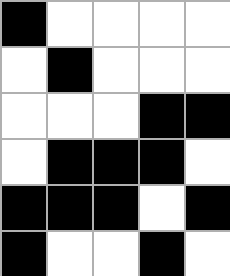[["black", "white", "white", "white", "white"], ["white", "black", "white", "white", "white"], ["white", "white", "white", "black", "black"], ["white", "black", "black", "black", "white"], ["black", "black", "black", "white", "black"], ["black", "white", "white", "black", "white"]]